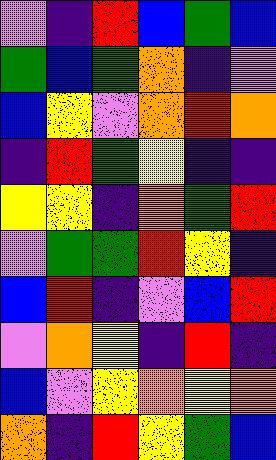[["violet", "indigo", "red", "blue", "green", "blue"], ["green", "blue", "green", "orange", "indigo", "violet"], ["blue", "yellow", "violet", "orange", "red", "orange"], ["indigo", "red", "green", "yellow", "indigo", "indigo"], ["yellow", "yellow", "indigo", "orange", "green", "red"], ["violet", "green", "green", "red", "yellow", "indigo"], ["blue", "red", "indigo", "violet", "blue", "red"], ["violet", "orange", "yellow", "indigo", "red", "indigo"], ["blue", "violet", "yellow", "orange", "yellow", "orange"], ["orange", "indigo", "red", "yellow", "green", "blue"]]